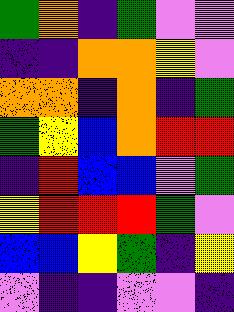[["green", "orange", "indigo", "green", "violet", "violet"], ["indigo", "indigo", "orange", "orange", "yellow", "violet"], ["orange", "orange", "indigo", "orange", "indigo", "green"], ["green", "yellow", "blue", "orange", "red", "red"], ["indigo", "red", "blue", "blue", "violet", "green"], ["yellow", "red", "red", "red", "green", "violet"], ["blue", "blue", "yellow", "green", "indigo", "yellow"], ["violet", "indigo", "indigo", "violet", "violet", "indigo"]]